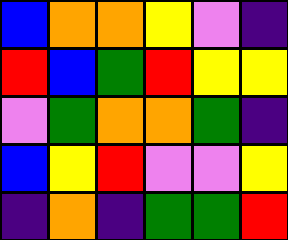[["blue", "orange", "orange", "yellow", "violet", "indigo"], ["red", "blue", "green", "red", "yellow", "yellow"], ["violet", "green", "orange", "orange", "green", "indigo"], ["blue", "yellow", "red", "violet", "violet", "yellow"], ["indigo", "orange", "indigo", "green", "green", "red"]]